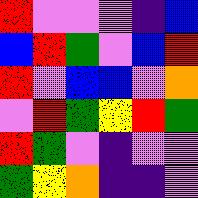[["red", "violet", "violet", "violet", "indigo", "blue"], ["blue", "red", "green", "violet", "blue", "red"], ["red", "violet", "blue", "blue", "violet", "orange"], ["violet", "red", "green", "yellow", "red", "green"], ["red", "green", "violet", "indigo", "violet", "violet"], ["green", "yellow", "orange", "indigo", "indigo", "violet"]]